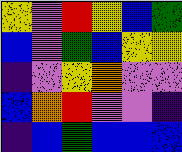[["yellow", "violet", "red", "yellow", "blue", "green"], ["blue", "violet", "green", "blue", "yellow", "yellow"], ["indigo", "violet", "yellow", "orange", "violet", "violet"], ["blue", "orange", "red", "violet", "violet", "indigo"], ["indigo", "blue", "green", "blue", "blue", "blue"]]